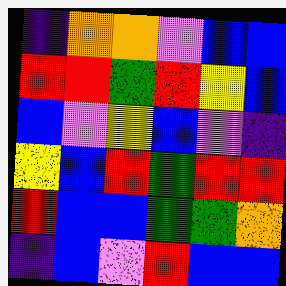[["indigo", "orange", "orange", "violet", "blue", "blue"], ["red", "red", "green", "red", "yellow", "blue"], ["blue", "violet", "yellow", "blue", "violet", "indigo"], ["yellow", "blue", "red", "green", "red", "red"], ["red", "blue", "blue", "green", "green", "orange"], ["indigo", "blue", "violet", "red", "blue", "blue"]]